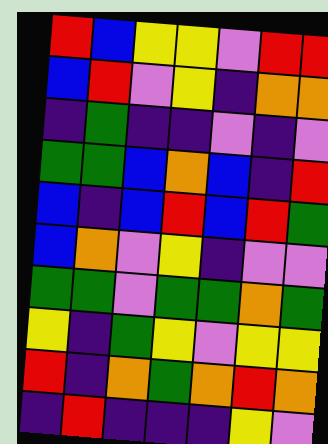[["red", "blue", "yellow", "yellow", "violet", "red", "red"], ["blue", "red", "violet", "yellow", "indigo", "orange", "orange"], ["indigo", "green", "indigo", "indigo", "violet", "indigo", "violet"], ["green", "green", "blue", "orange", "blue", "indigo", "red"], ["blue", "indigo", "blue", "red", "blue", "red", "green"], ["blue", "orange", "violet", "yellow", "indigo", "violet", "violet"], ["green", "green", "violet", "green", "green", "orange", "green"], ["yellow", "indigo", "green", "yellow", "violet", "yellow", "yellow"], ["red", "indigo", "orange", "green", "orange", "red", "orange"], ["indigo", "red", "indigo", "indigo", "indigo", "yellow", "violet"]]